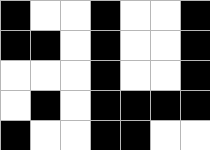[["black", "white", "white", "black", "white", "white", "black"], ["black", "black", "white", "black", "white", "white", "black"], ["white", "white", "white", "black", "white", "white", "black"], ["white", "black", "white", "black", "black", "black", "black"], ["black", "white", "white", "black", "black", "white", "white"]]